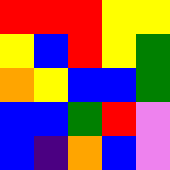[["red", "red", "red", "yellow", "yellow"], ["yellow", "blue", "red", "yellow", "green"], ["orange", "yellow", "blue", "blue", "green"], ["blue", "blue", "green", "red", "violet"], ["blue", "indigo", "orange", "blue", "violet"]]